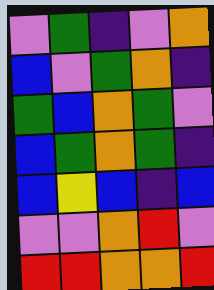[["violet", "green", "indigo", "violet", "orange"], ["blue", "violet", "green", "orange", "indigo"], ["green", "blue", "orange", "green", "violet"], ["blue", "green", "orange", "green", "indigo"], ["blue", "yellow", "blue", "indigo", "blue"], ["violet", "violet", "orange", "red", "violet"], ["red", "red", "orange", "orange", "red"]]